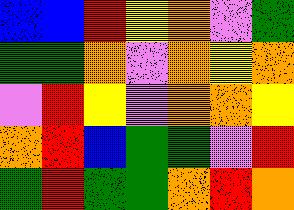[["blue", "blue", "red", "yellow", "orange", "violet", "green"], ["green", "green", "orange", "violet", "orange", "yellow", "orange"], ["violet", "red", "yellow", "violet", "orange", "orange", "yellow"], ["orange", "red", "blue", "green", "green", "violet", "red"], ["green", "red", "green", "green", "orange", "red", "orange"]]